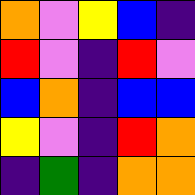[["orange", "violet", "yellow", "blue", "indigo"], ["red", "violet", "indigo", "red", "violet"], ["blue", "orange", "indigo", "blue", "blue"], ["yellow", "violet", "indigo", "red", "orange"], ["indigo", "green", "indigo", "orange", "orange"]]